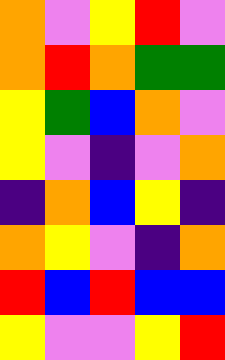[["orange", "violet", "yellow", "red", "violet"], ["orange", "red", "orange", "green", "green"], ["yellow", "green", "blue", "orange", "violet"], ["yellow", "violet", "indigo", "violet", "orange"], ["indigo", "orange", "blue", "yellow", "indigo"], ["orange", "yellow", "violet", "indigo", "orange"], ["red", "blue", "red", "blue", "blue"], ["yellow", "violet", "violet", "yellow", "red"]]